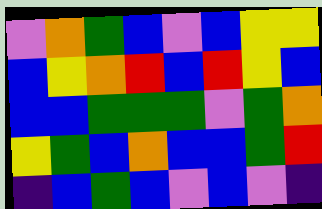[["violet", "orange", "green", "blue", "violet", "blue", "yellow", "yellow"], ["blue", "yellow", "orange", "red", "blue", "red", "yellow", "blue"], ["blue", "blue", "green", "green", "green", "violet", "green", "orange"], ["yellow", "green", "blue", "orange", "blue", "blue", "green", "red"], ["indigo", "blue", "green", "blue", "violet", "blue", "violet", "indigo"]]